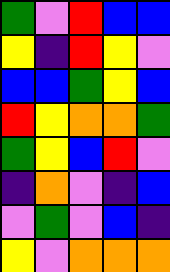[["green", "violet", "red", "blue", "blue"], ["yellow", "indigo", "red", "yellow", "violet"], ["blue", "blue", "green", "yellow", "blue"], ["red", "yellow", "orange", "orange", "green"], ["green", "yellow", "blue", "red", "violet"], ["indigo", "orange", "violet", "indigo", "blue"], ["violet", "green", "violet", "blue", "indigo"], ["yellow", "violet", "orange", "orange", "orange"]]